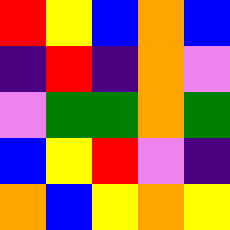[["red", "yellow", "blue", "orange", "blue"], ["indigo", "red", "indigo", "orange", "violet"], ["violet", "green", "green", "orange", "green"], ["blue", "yellow", "red", "violet", "indigo"], ["orange", "blue", "yellow", "orange", "yellow"]]